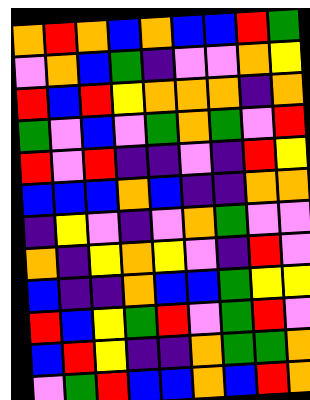[["orange", "red", "orange", "blue", "orange", "blue", "blue", "red", "green"], ["violet", "orange", "blue", "green", "indigo", "violet", "violet", "orange", "yellow"], ["red", "blue", "red", "yellow", "orange", "orange", "orange", "indigo", "orange"], ["green", "violet", "blue", "violet", "green", "orange", "green", "violet", "red"], ["red", "violet", "red", "indigo", "indigo", "violet", "indigo", "red", "yellow"], ["blue", "blue", "blue", "orange", "blue", "indigo", "indigo", "orange", "orange"], ["indigo", "yellow", "violet", "indigo", "violet", "orange", "green", "violet", "violet"], ["orange", "indigo", "yellow", "orange", "yellow", "violet", "indigo", "red", "violet"], ["blue", "indigo", "indigo", "orange", "blue", "blue", "green", "yellow", "yellow"], ["red", "blue", "yellow", "green", "red", "violet", "green", "red", "violet"], ["blue", "red", "yellow", "indigo", "indigo", "orange", "green", "green", "orange"], ["violet", "green", "red", "blue", "blue", "orange", "blue", "red", "orange"]]